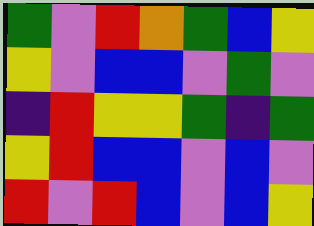[["green", "violet", "red", "orange", "green", "blue", "yellow"], ["yellow", "violet", "blue", "blue", "violet", "green", "violet"], ["indigo", "red", "yellow", "yellow", "green", "indigo", "green"], ["yellow", "red", "blue", "blue", "violet", "blue", "violet"], ["red", "violet", "red", "blue", "violet", "blue", "yellow"]]